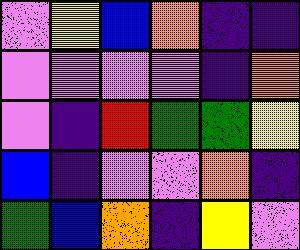[["violet", "yellow", "blue", "orange", "indigo", "indigo"], ["violet", "violet", "violet", "violet", "indigo", "orange"], ["violet", "indigo", "red", "green", "green", "yellow"], ["blue", "indigo", "violet", "violet", "orange", "indigo"], ["green", "blue", "orange", "indigo", "yellow", "violet"]]